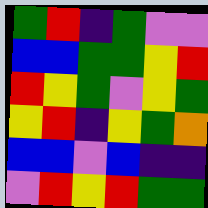[["green", "red", "indigo", "green", "violet", "violet"], ["blue", "blue", "green", "green", "yellow", "red"], ["red", "yellow", "green", "violet", "yellow", "green"], ["yellow", "red", "indigo", "yellow", "green", "orange"], ["blue", "blue", "violet", "blue", "indigo", "indigo"], ["violet", "red", "yellow", "red", "green", "green"]]